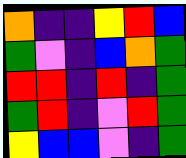[["orange", "indigo", "indigo", "yellow", "red", "blue"], ["green", "violet", "indigo", "blue", "orange", "green"], ["red", "red", "indigo", "red", "indigo", "green"], ["green", "red", "indigo", "violet", "red", "green"], ["yellow", "blue", "blue", "violet", "indigo", "green"]]